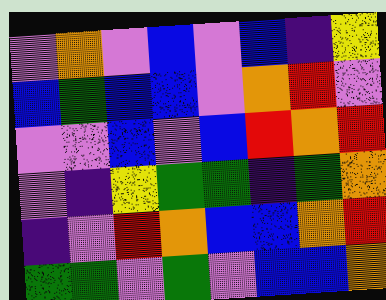[["violet", "orange", "violet", "blue", "violet", "blue", "indigo", "yellow"], ["blue", "green", "blue", "blue", "violet", "orange", "red", "violet"], ["violet", "violet", "blue", "violet", "blue", "red", "orange", "red"], ["violet", "indigo", "yellow", "green", "green", "indigo", "green", "orange"], ["indigo", "violet", "red", "orange", "blue", "blue", "orange", "red"], ["green", "green", "violet", "green", "violet", "blue", "blue", "orange"]]